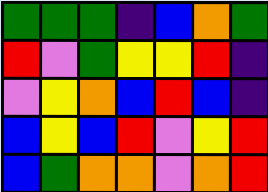[["green", "green", "green", "indigo", "blue", "orange", "green"], ["red", "violet", "green", "yellow", "yellow", "red", "indigo"], ["violet", "yellow", "orange", "blue", "red", "blue", "indigo"], ["blue", "yellow", "blue", "red", "violet", "yellow", "red"], ["blue", "green", "orange", "orange", "violet", "orange", "red"]]